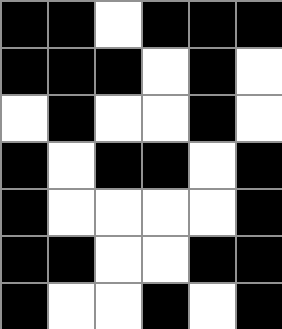[["black", "black", "white", "black", "black", "black"], ["black", "black", "black", "white", "black", "white"], ["white", "black", "white", "white", "black", "white"], ["black", "white", "black", "black", "white", "black"], ["black", "white", "white", "white", "white", "black"], ["black", "black", "white", "white", "black", "black"], ["black", "white", "white", "black", "white", "black"]]